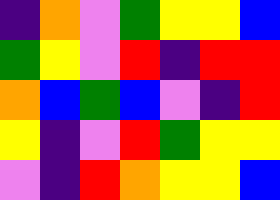[["indigo", "orange", "violet", "green", "yellow", "yellow", "blue"], ["green", "yellow", "violet", "red", "indigo", "red", "red"], ["orange", "blue", "green", "blue", "violet", "indigo", "red"], ["yellow", "indigo", "violet", "red", "green", "yellow", "yellow"], ["violet", "indigo", "red", "orange", "yellow", "yellow", "blue"]]